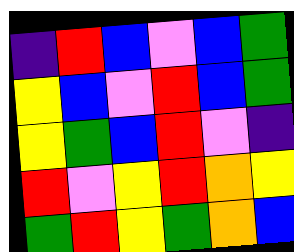[["indigo", "red", "blue", "violet", "blue", "green"], ["yellow", "blue", "violet", "red", "blue", "green"], ["yellow", "green", "blue", "red", "violet", "indigo"], ["red", "violet", "yellow", "red", "orange", "yellow"], ["green", "red", "yellow", "green", "orange", "blue"]]